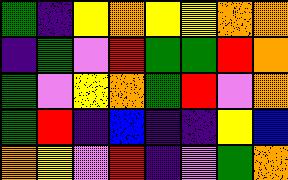[["green", "indigo", "yellow", "orange", "yellow", "yellow", "orange", "orange"], ["indigo", "green", "violet", "red", "green", "green", "red", "orange"], ["green", "violet", "yellow", "orange", "green", "red", "violet", "orange"], ["green", "red", "indigo", "blue", "indigo", "indigo", "yellow", "blue"], ["orange", "yellow", "violet", "red", "indigo", "violet", "green", "orange"]]